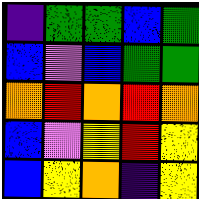[["indigo", "green", "green", "blue", "green"], ["blue", "violet", "blue", "green", "green"], ["orange", "red", "orange", "red", "orange"], ["blue", "violet", "yellow", "red", "yellow"], ["blue", "yellow", "orange", "indigo", "yellow"]]